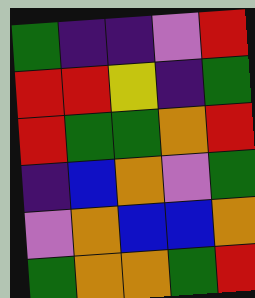[["green", "indigo", "indigo", "violet", "red"], ["red", "red", "yellow", "indigo", "green"], ["red", "green", "green", "orange", "red"], ["indigo", "blue", "orange", "violet", "green"], ["violet", "orange", "blue", "blue", "orange"], ["green", "orange", "orange", "green", "red"]]